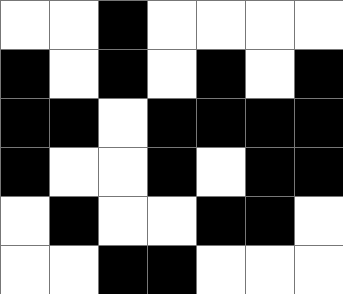[["white", "white", "black", "white", "white", "white", "white"], ["black", "white", "black", "white", "black", "white", "black"], ["black", "black", "white", "black", "black", "black", "black"], ["black", "white", "white", "black", "white", "black", "black"], ["white", "black", "white", "white", "black", "black", "white"], ["white", "white", "black", "black", "white", "white", "white"]]